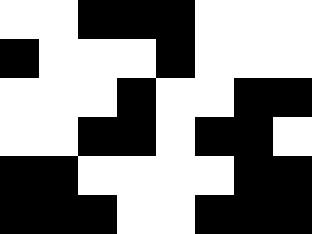[["white", "white", "black", "black", "black", "white", "white", "white"], ["black", "white", "white", "white", "black", "white", "white", "white"], ["white", "white", "white", "black", "white", "white", "black", "black"], ["white", "white", "black", "black", "white", "black", "black", "white"], ["black", "black", "white", "white", "white", "white", "black", "black"], ["black", "black", "black", "white", "white", "black", "black", "black"]]